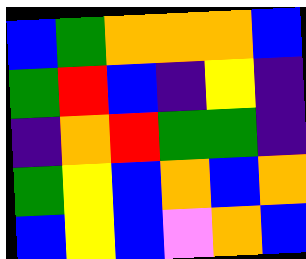[["blue", "green", "orange", "orange", "orange", "blue"], ["green", "red", "blue", "indigo", "yellow", "indigo"], ["indigo", "orange", "red", "green", "green", "indigo"], ["green", "yellow", "blue", "orange", "blue", "orange"], ["blue", "yellow", "blue", "violet", "orange", "blue"]]